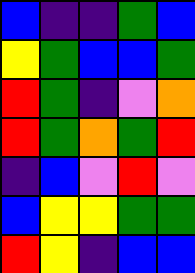[["blue", "indigo", "indigo", "green", "blue"], ["yellow", "green", "blue", "blue", "green"], ["red", "green", "indigo", "violet", "orange"], ["red", "green", "orange", "green", "red"], ["indigo", "blue", "violet", "red", "violet"], ["blue", "yellow", "yellow", "green", "green"], ["red", "yellow", "indigo", "blue", "blue"]]